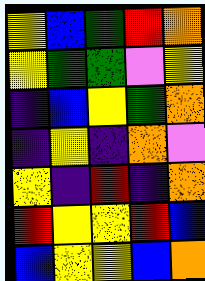[["yellow", "blue", "green", "red", "orange"], ["yellow", "green", "green", "violet", "yellow"], ["indigo", "blue", "yellow", "green", "orange"], ["indigo", "yellow", "indigo", "orange", "violet"], ["yellow", "indigo", "red", "indigo", "orange"], ["red", "yellow", "yellow", "red", "blue"], ["blue", "yellow", "yellow", "blue", "orange"]]